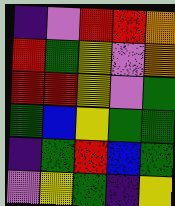[["indigo", "violet", "red", "red", "orange"], ["red", "green", "yellow", "violet", "orange"], ["red", "red", "yellow", "violet", "green"], ["green", "blue", "yellow", "green", "green"], ["indigo", "green", "red", "blue", "green"], ["violet", "yellow", "green", "indigo", "yellow"]]